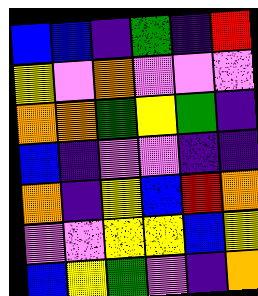[["blue", "blue", "indigo", "green", "indigo", "red"], ["yellow", "violet", "orange", "violet", "violet", "violet"], ["orange", "orange", "green", "yellow", "green", "indigo"], ["blue", "indigo", "violet", "violet", "indigo", "indigo"], ["orange", "indigo", "yellow", "blue", "red", "orange"], ["violet", "violet", "yellow", "yellow", "blue", "yellow"], ["blue", "yellow", "green", "violet", "indigo", "orange"]]